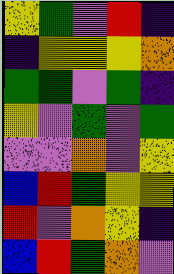[["yellow", "green", "violet", "red", "indigo"], ["indigo", "yellow", "yellow", "yellow", "orange"], ["green", "green", "violet", "green", "indigo"], ["yellow", "violet", "green", "violet", "green"], ["violet", "violet", "orange", "violet", "yellow"], ["blue", "red", "green", "yellow", "yellow"], ["red", "violet", "orange", "yellow", "indigo"], ["blue", "red", "green", "orange", "violet"]]